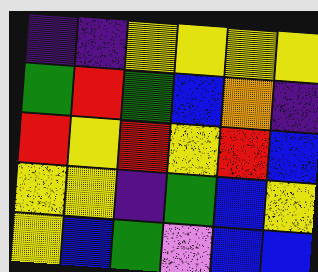[["indigo", "indigo", "yellow", "yellow", "yellow", "yellow"], ["green", "red", "green", "blue", "orange", "indigo"], ["red", "yellow", "red", "yellow", "red", "blue"], ["yellow", "yellow", "indigo", "green", "blue", "yellow"], ["yellow", "blue", "green", "violet", "blue", "blue"]]